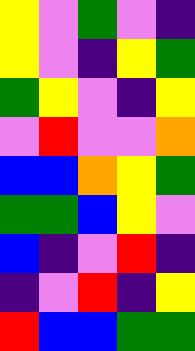[["yellow", "violet", "green", "violet", "indigo"], ["yellow", "violet", "indigo", "yellow", "green"], ["green", "yellow", "violet", "indigo", "yellow"], ["violet", "red", "violet", "violet", "orange"], ["blue", "blue", "orange", "yellow", "green"], ["green", "green", "blue", "yellow", "violet"], ["blue", "indigo", "violet", "red", "indigo"], ["indigo", "violet", "red", "indigo", "yellow"], ["red", "blue", "blue", "green", "green"]]